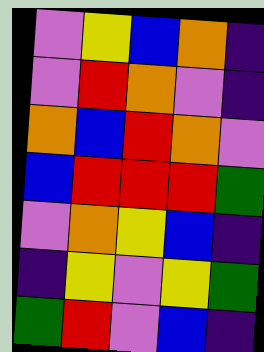[["violet", "yellow", "blue", "orange", "indigo"], ["violet", "red", "orange", "violet", "indigo"], ["orange", "blue", "red", "orange", "violet"], ["blue", "red", "red", "red", "green"], ["violet", "orange", "yellow", "blue", "indigo"], ["indigo", "yellow", "violet", "yellow", "green"], ["green", "red", "violet", "blue", "indigo"]]